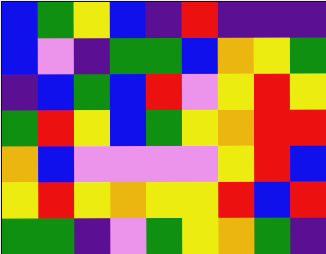[["blue", "green", "yellow", "blue", "indigo", "red", "indigo", "indigo", "indigo"], ["blue", "violet", "indigo", "green", "green", "blue", "orange", "yellow", "green"], ["indigo", "blue", "green", "blue", "red", "violet", "yellow", "red", "yellow"], ["green", "red", "yellow", "blue", "green", "yellow", "orange", "red", "red"], ["orange", "blue", "violet", "violet", "violet", "violet", "yellow", "red", "blue"], ["yellow", "red", "yellow", "orange", "yellow", "yellow", "red", "blue", "red"], ["green", "green", "indigo", "violet", "green", "yellow", "orange", "green", "indigo"]]